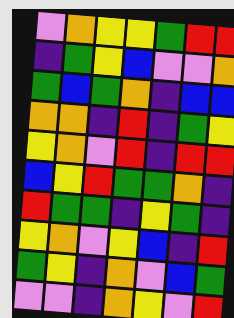[["violet", "orange", "yellow", "yellow", "green", "red", "red"], ["indigo", "green", "yellow", "blue", "violet", "violet", "orange"], ["green", "blue", "green", "orange", "indigo", "blue", "blue"], ["orange", "orange", "indigo", "red", "indigo", "green", "yellow"], ["yellow", "orange", "violet", "red", "indigo", "red", "red"], ["blue", "yellow", "red", "green", "green", "orange", "indigo"], ["red", "green", "green", "indigo", "yellow", "green", "indigo"], ["yellow", "orange", "violet", "yellow", "blue", "indigo", "red"], ["green", "yellow", "indigo", "orange", "violet", "blue", "green"], ["violet", "violet", "indigo", "orange", "yellow", "violet", "red"]]